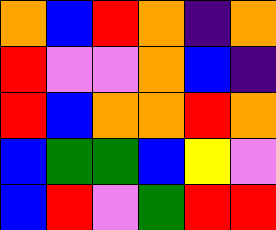[["orange", "blue", "red", "orange", "indigo", "orange"], ["red", "violet", "violet", "orange", "blue", "indigo"], ["red", "blue", "orange", "orange", "red", "orange"], ["blue", "green", "green", "blue", "yellow", "violet"], ["blue", "red", "violet", "green", "red", "red"]]